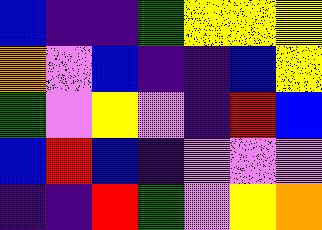[["blue", "indigo", "indigo", "green", "yellow", "yellow", "yellow"], ["orange", "violet", "blue", "indigo", "indigo", "blue", "yellow"], ["green", "violet", "yellow", "violet", "indigo", "red", "blue"], ["blue", "red", "blue", "indigo", "violet", "violet", "violet"], ["indigo", "indigo", "red", "green", "violet", "yellow", "orange"]]